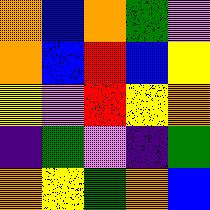[["orange", "blue", "orange", "green", "violet"], ["orange", "blue", "red", "blue", "yellow"], ["yellow", "violet", "red", "yellow", "orange"], ["indigo", "green", "violet", "indigo", "green"], ["orange", "yellow", "green", "orange", "blue"]]